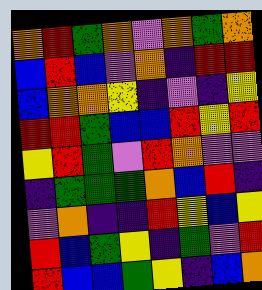[["orange", "red", "green", "orange", "violet", "orange", "green", "orange"], ["blue", "red", "blue", "violet", "orange", "indigo", "red", "red"], ["blue", "orange", "orange", "yellow", "indigo", "violet", "indigo", "yellow"], ["red", "red", "green", "blue", "blue", "red", "yellow", "red"], ["yellow", "red", "green", "violet", "red", "orange", "violet", "violet"], ["indigo", "green", "green", "green", "orange", "blue", "red", "indigo"], ["violet", "orange", "indigo", "indigo", "red", "yellow", "blue", "yellow"], ["red", "blue", "green", "yellow", "indigo", "green", "violet", "red"], ["red", "blue", "blue", "green", "yellow", "indigo", "blue", "orange"]]